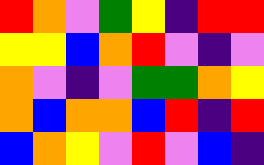[["red", "orange", "violet", "green", "yellow", "indigo", "red", "red"], ["yellow", "yellow", "blue", "orange", "red", "violet", "indigo", "violet"], ["orange", "violet", "indigo", "violet", "green", "green", "orange", "yellow"], ["orange", "blue", "orange", "orange", "blue", "red", "indigo", "red"], ["blue", "orange", "yellow", "violet", "red", "violet", "blue", "indigo"]]